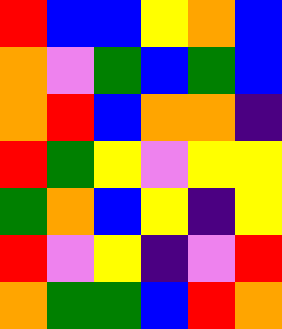[["red", "blue", "blue", "yellow", "orange", "blue"], ["orange", "violet", "green", "blue", "green", "blue"], ["orange", "red", "blue", "orange", "orange", "indigo"], ["red", "green", "yellow", "violet", "yellow", "yellow"], ["green", "orange", "blue", "yellow", "indigo", "yellow"], ["red", "violet", "yellow", "indigo", "violet", "red"], ["orange", "green", "green", "blue", "red", "orange"]]